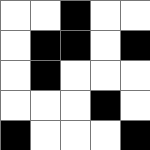[["white", "white", "black", "white", "white"], ["white", "black", "black", "white", "black"], ["white", "black", "white", "white", "white"], ["white", "white", "white", "black", "white"], ["black", "white", "white", "white", "black"]]